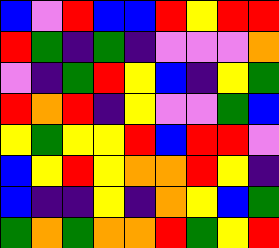[["blue", "violet", "red", "blue", "blue", "red", "yellow", "red", "red"], ["red", "green", "indigo", "green", "indigo", "violet", "violet", "violet", "orange"], ["violet", "indigo", "green", "red", "yellow", "blue", "indigo", "yellow", "green"], ["red", "orange", "red", "indigo", "yellow", "violet", "violet", "green", "blue"], ["yellow", "green", "yellow", "yellow", "red", "blue", "red", "red", "violet"], ["blue", "yellow", "red", "yellow", "orange", "orange", "red", "yellow", "indigo"], ["blue", "indigo", "indigo", "yellow", "indigo", "orange", "yellow", "blue", "green"], ["green", "orange", "green", "orange", "orange", "red", "green", "yellow", "red"]]